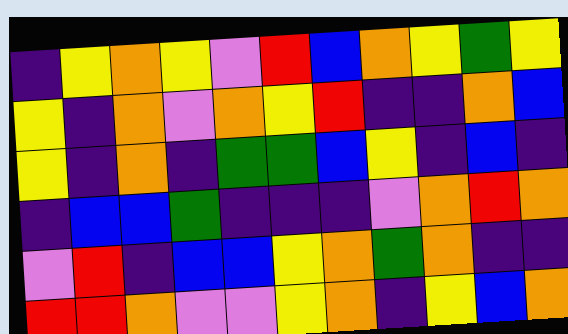[["indigo", "yellow", "orange", "yellow", "violet", "red", "blue", "orange", "yellow", "green", "yellow"], ["yellow", "indigo", "orange", "violet", "orange", "yellow", "red", "indigo", "indigo", "orange", "blue"], ["yellow", "indigo", "orange", "indigo", "green", "green", "blue", "yellow", "indigo", "blue", "indigo"], ["indigo", "blue", "blue", "green", "indigo", "indigo", "indigo", "violet", "orange", "red", "orange"], ["violet", "red", "indigo", "blue", "blue", "yellow", "orange", "green", "orange", "indigo", "indigo"], ["red", "red", "orange", "violet", "violet", "yellow", "orange", "indigo", "yellow", "blue", "orange"]]